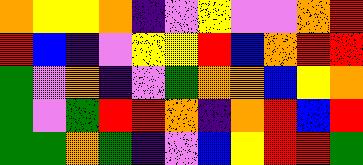[["orange", "yellow", "yellow", "orange", "indigo", "violet", "yellow", "violet", "violet", "orange", "red"], ["red", "blue", "indigo", "violet", "yellow", "yellow", "red", "blue", "orange", "red", "red"], ["green", "violet", "orange", "indigo", "violet", "green", "orange", "orange", "blue", "yellow", "orange"], ["green", "violet", "green", "red", "red", "orange", "indigo", "orange", "red", "blue", "red"], ["green", "green", "orange", "green", "indigo", "violet", "blue", "yellow", "red", "red", "green"]]